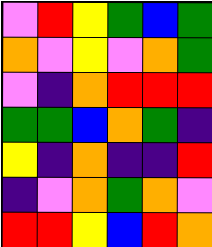[["violet", "red", "yellow", "green", "blue", "green"], ["orange", "violet", "yellow", "violet", "orange", "green"], ["violet", "indigo", "orange", "red", "red", "red"], ["green", "green", "blue", "orange", "green", "indigo"], ["yellow", "indigo", "orange", "indigo", "indigo", "red"], ["indigo", "violet", "orange", "green", "orange", "violet"], ["red", "red", "yellow", "blue", "red", "orange"]]